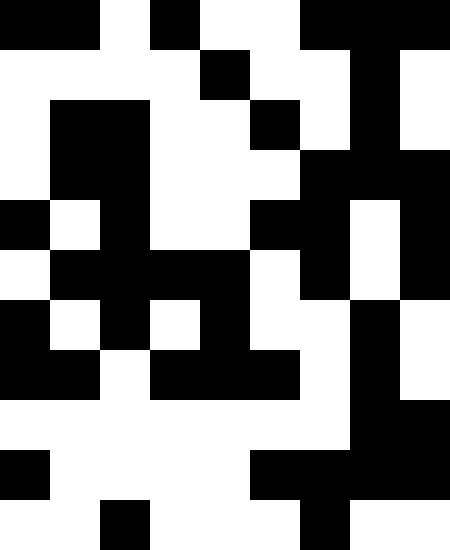[["black", "black", "white", "black", "white", "white", "black", "black", "black"], ["white", "white", "white", "white", "black", "white", "white", "black", "white"], ["white", "black", "black", "white", "white", "black", "white", "black", "white"], ["white", "black", "black", "white", "white", "white", "black", "black", "black"], ["black", "white", "black", "white", "white", "black", "black", "white", "black"], ["white", "black", "black", "black", "black", "white", "black", "white", "black"], ["black", "white", "black", "white", "black", "white", "white", "black", "white"], ["black", "black", "white", "black", "black", "black", "white", "black", "white"], ["white", "white", "white", "white", "white", "white", "white", "black", "black"], ["black", "white", "white", "white", "white", "black", "black", "black", "black"], ["white", "white", "black", "white", "white", "white", "black", "white", "white"]]